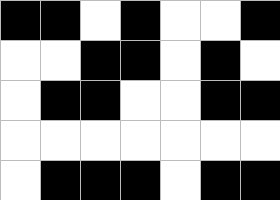[["black", "black", "white", "black", "white", "white", "black"], ["white", "white", "black", "black", "white", "black", "white"], ["white", "black", "black", "white", "white", "black", "black"], ["white", "white", "white", "white", "white", "white", "white"], ["white", "black", "black", "black", "white", "black", "black"]]